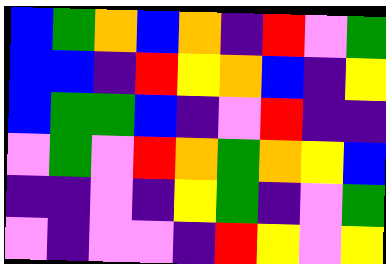[["blue", "green", "orange", "blue", "orange", "indigo", "red", "violet", "green"], ["blue", "blue", "indigo", "red", "yellow", "orange", "blue", "indigo", "yellow"], ["blue", "green", "green", "blue", "indigo", "violet", "red", "indigo", "indigo"], ["violet", "green", "violet", "red", "orange", "green", "orange", "yellow", "blue"], ["indigo", "indigo", "violet", "indigo", "yellow", "green", "indigo", "violet", "green"], ["violet", "indigo", "violet", "violet", "indigo", "red", "yellow", "violet", "yellow"]]